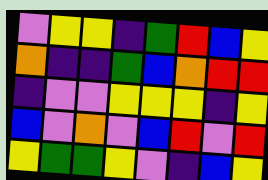[["violet", "yellow", "yellow", "indigo", "green", "red", "blue", "yellow"], ["orange", "indigo", "indigo", "green", "blue", "orange", "red", "red"], ["indigo", "violet", "violet", "yellow", "yellow", "yellow", "indigo", "yellow"], ["blue", "violet", "orange", "violet", "blue", "red", "violet", "red"], ["yellow", "green", "green", "yellow", "violet", "indigo", "blue", "yellow"]]